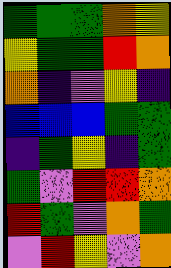[["green", "green", "green", "orange", "yellow"], ["yellow", "green", "green", "red", "orange"], ["orange", "indigo", "violet", "yellow", "indigo"], ["blue", "blue", "blue", "green", "green"], ["indigo", "green", "yellow", "indigo", "green"], ["green", "violet", "red", "red", "orange"], ["red", "green", "violet", "orange", "green"], ["violet", "red", "yellow", "violet", "orange"]]